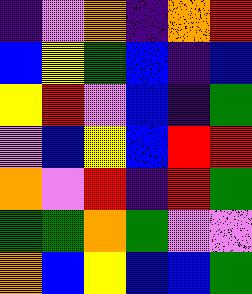[["indigo", "violet", "orange", "indigo", "orange", "red"], ["blue", "yellow", "green", "blue", "indigo", "blue"], ["yellow", "red", "violet", "blue", "indigo", "green"], ["violet", "blue", "yellow", "blue", "red", "red"], ["orange", "violet", "red", "indigo", "red", "green"], ["green", "green", "orange", "green", "violet", "violet"], ["orange", "blue", "yellow", "blue", "blue", "green"]]